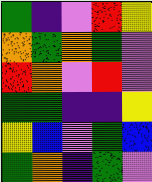[["green", "indigo", "violet", "red", "yellow"], ["orange", "green", "orange", "green", "violet"], ["red", "orange", "violet", "red", "violet"], ["green", "green", "indigo", "indigo", "yellow"], ["yellow", "blue", "violet", "green", "blue"], ["green", "orange", "indigo", "green", "violet"]]